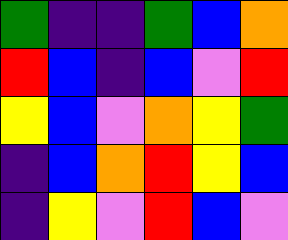[["green", "indigo", "indigo", "green", "blue", "orange"], ["red", "blue", "indigo", "blue", "violet", "red"], ["yellow", "blue", "violet", "orange", "yellow", "green"], ["indigo", "blue", "orange", "red", "yellow", "blue"], ["indigo", "yellow", "violet", "red", "blue", "violet"]]